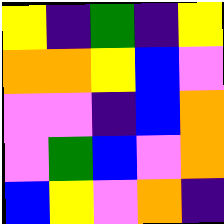[["yellow", "indigo", "green", "indigo", "yellow"], ["orange", "orange", "yellow", "blue", "violet"], ["violet", "violet", "indigo", "blue", "orange"], ["violet", "green", "blue", "violet", "orange"], ["blue", "yellow", "violet", "orange", "indigo"]]